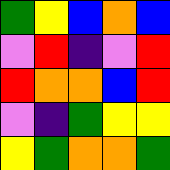[["green", "yellow", "blue", "orange", "blue"], ["violet", "red", "indigo", "violet", "red"], ["red", "orange", "orange", "blue", "red"], ["violet", "indigo", "green", "yellow", "yellow"], ["yellow", "green", "orange", "orange", "green"]]